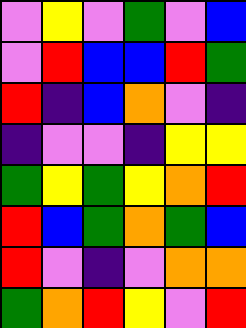[["violet", "yellow", "violet", "green", "violet", "blue"], ["violet", "red", "blue", "blue", "red", "green"], ["red", "indigo", "blue", "orange", "violet", "indigo"], ["indigo", "violet", "violet", "indigo", "yellow", "yellow"], ["green", "yellow", "green", "yellow", "orange", "red"], ["red", "blue", "green", "orange", "green", "blue"], ["red", "violet", "indigo", "violet", "orange", "orange"], ["green", "orange", "red", "yellow", "violet", "red"]]